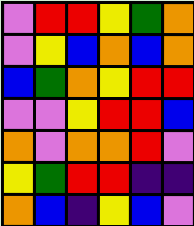[["violet", "red", "red", "yellow", "green", "orange"], ["violet", "yellow", "blue", "orange", "blue", "orange"], ["blue", "green", "orange", "yellow", "red", "red"], ["violet", "violet", "yellow", "red", "red", "blue"], ["orange", "violet", "orange", "orange", "red", "violet"], ["yellow", "green", "red", "red", "indigo", "indigo"], ["orange", "blue", "indigo", "yellow", "blue", "violet"]]